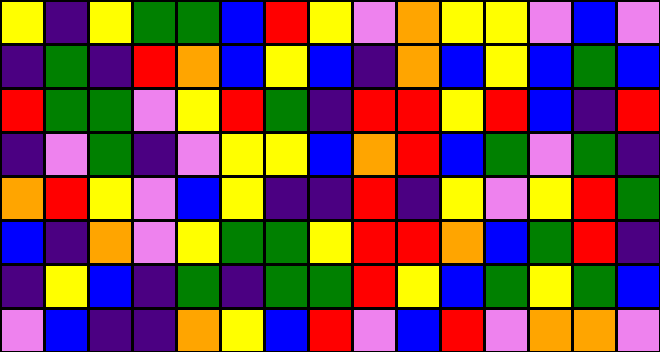[["yellow", "indigo", "yellow", "green", "green", "blue", "red", "yellow", "violet", "orange", "yellow", "yellow", "violet", "blue", "violet"], ["indigo", "green", "indigo", "red", "orange", "blue", "yellow", "blue", "indigo", "orange", "blue", "yellow", "blue", "green", "blue"], ["red", "green", "green", "violet", "yellow", "red", "green", "indigo", "red", "red", "yellow", "red", "blue", "indigo", "red"], ["indigo", "violet", "green", "indigo", "violet", "yellow", "yellow", "blue", "orange", "red", "blue", "green", "violet", "green", "indigo"], ["orange", "red", "yellow", "violet", "blue", "yellow", "indigo", "indigo", "red", "indigo", "yellow", "violet", "yellow", "red", "green"], ["blue", "indigo", "orange", "violet", "yellow", "green", "green", "yellow", "red", "red", "orange", "blue", "green", "red", "indigo"], ["indigo", "yellow", "blue", "indigo", "green", "indigo", "green", "green", "red", "yellow", "blue", "green", "yellow", "green", "blue"], ["violet", "blue", "indigo", "indigo", "orange", "yellow", "blue", "red", "violet", "blue", "red", "violet", "orange", "orange", "violet"]]